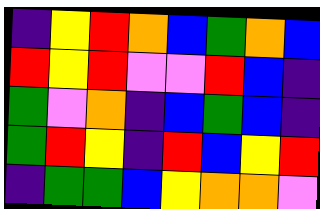[["indigo", "yellow", "red", "orange", "blue", "green", "orange", "blue"], ["red", "yellow", "red", "violet", "violet", "red", "blue", "indigo"], ["green", "violet", "orange", "indigo", "blue", "green", "blue", "indigo"], ["green", "red", "yellow", "indigo", "red", "blue", "yellow", "red"], ["indigo", "green", "green", "blue", "yellow", "orange", "orange", "violet"]]